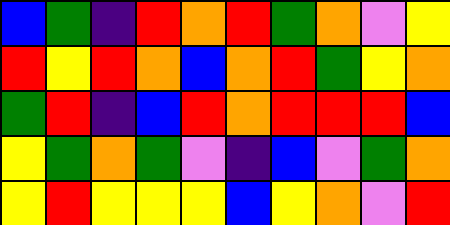[["blue", "green", "indigo", "red", "orange", "red", "green", "orange", "violet", "yellow"], ["red", "yellow", "red", "orange", "blue", "orange", "red", "green", "yellow", "orange"], ["green", "red", "indigo", "blue", "red", "orange", "red", "red", "red", "blue"], ["yellow", "green", "orange", "green", "violet", "indigo", "blue", "violet", "green", "orange"], ["yellow", "red", "yellow", "yellow", "yellow", "blue", "yellow", "orange", "violet", "red"]]